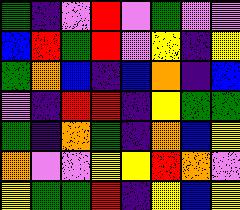[["green", "indigo", "violet", "red", "violet", "green", "violet", "violet"], ["blue", "red", "green", "red", "violet", "yellow", "indigo", "yellow"], ["green", "orange", "blue", "indigo", "blue", "orange", "indigo", "blue"], ["violet", "indigo", "red", "red", "indigo", "yellow", "green", "green"], ["green", "indigo", "orange", "green", "indigo", "orange", "blue", "yellow"], ["orange", "violet", "violet", "yellow", "yellow", "red", "orange", "violet"], ["yellow", "green", "green", "red", "indigo", "yellow", "blue", "yellow"]]